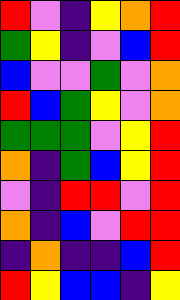[["red", "violet", "indigo", "yellow", "orange", "red"], ["green", "yellow", "indigo", "violet", "blue", "red"], ["blue", "violet", "violet", "green", "violet", "orange"], ["red", "blue", "green", "yellow", "violet", "orange"], ["green", "green", "green", "violet", "yellow", "red"], ["orange", "indigo", "green", "blue", "yellow", "red"], ["violet", "indigo", "red", "red", "violet", "red"], ["orange", "indigo", "blue", "violet", "red", "red"], ["indigo", "orange", "indigo", "indigo", "blue", "red"], ["red", "yellow", "blue", "blue", "indigo", "yellow"]]